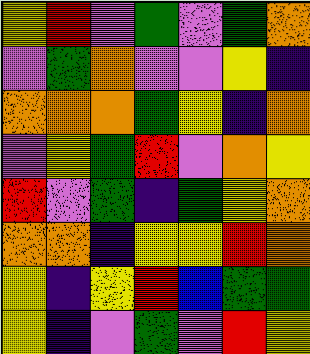[["yellow", "red", "violet", "green", "violet", "green", "orange"], ["violet", "green", "orange", "violet", "violet", "yellow", "indigo"], ["orange", "orange", "orange", "green", "yellow", "indigo", "orange"], ["violet", "yellow", "green", "red", "violet", "orange", "yellow"], ["red", "violet", "green", "indigo", "green", "yellow", "orange"], ["orange", "orange", "indigo", "yellow", "yellow", "red", "orange"], ["yellow", "indigo", "yellow", "red", "blue", "green", "green"], ["yellow", "indigo", "violet", "green", "violet", "red", "yellow"]]